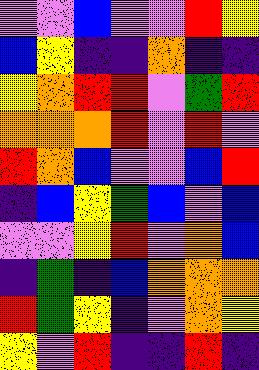[["violet", "violet", "blue", "violet", "violet", "red", "yellow"], ["blue", "yellow", "indigo", "indigo", "orange", "indigo", "indigo"], ["yellow", "orange", "red", "red", "violet", "green", "red"], ["orange", "orange", "orange", "red", "violet", "red", "violet"], ["red", "orange", "blue", "violet", "violet", "blue", "red"], ["indigo", "blue", "yellow", "green", "blue", "violet", "blue"], ["violet", "violet", "yellow", "red", "violet", "orange", "blue"], ["indigo", "green", "indigo", "blue", "orange", "orange", "orange"], ["red", "green", "yellow", "indigo", "violet", "orange", "yellow"], ["yellow", "violet", "red", "indigo", "indigo", "red", "indigo"]]